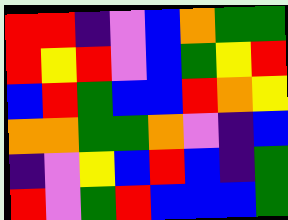[["red", "red", "indigo", "violet", "blue", "orange", "green", "green"], ["red", "yellow", "red", "violet", "blue", "green", "yellow", "red"], ["blue", "red", "green", "blue", "blue", "red", "orange", "yellow"], ["orange", "orange", "green", "green", "orange", "violet", "indigo", "blue"], ["indigo", "violet", "yellow", "blue", "red", "blue", "indigo", "green"], ["red", "violet", "green", "red", "blue", "blue", "blue", "green"]]